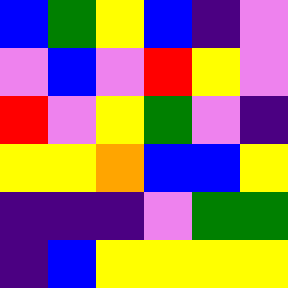[["blue", "green", "yellow", "blue", "indigo", "violet"], ["violet", "blue", "violet", "red", "yellow", "violet"], ["red", "violet", "yellow", "green", "violet", "indigo"], ["yellow", "yellow", "orange", "blue", "blue", "yellow"], ["indigo", "indigo", "indigo", "violet", "green", "green"], ["indigo", "blue", "yellow", "yellow", "yellow", "yellow"]]